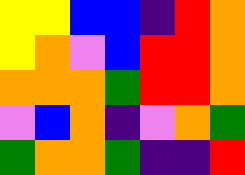[["yellow", "yellow", "blue", "blue", "indigo", "red", "orange"], ["yellow", "orange", "violet", "blue", "red", "red", "orange"], ["orange", "orange", "orange", "green", "red", "red", "orange"], ["violet", "blue", "orange", "indigo", "violet", "orange", "green"], ["green", "orange", "orange", "green", "indigo", "indigo", "red"]]